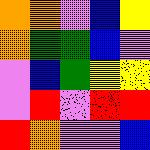[["orange", "orange", "violet", "blue", "yellow"], ["orange", "green", "green", "blue", "violet"], ["violet", "blue", "green", "yellow", "yellow"], ["violet", "red", "violet", "red", "red"], ["red", "orange", "violet", "violet", "blue"]]